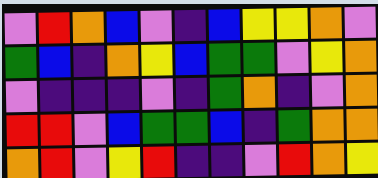[["violet", "red", "orange", "blue", "violet", "indigo", "blue", "yellow", "yellow", "orange", "violet"], ["green", "blue", "indigo", "orange", "yellow", "blue", "green", "green", "violet", "yellow", "orange"], ["violet", "indigo", "indigo", "indigo", "violet", "indigo", "green", "orange", "indigo", "violet", "orange"], ["red", "red", "violet", "blue", "green", "green", "blue", "indigo", "green", "orange", "orange"], ["orange", "red", "violet", "yellow", "red", "indigo", "indigo", "violet", "red", "orange", "yellow"]]